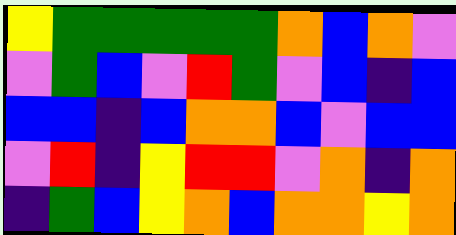[["yellow", "green", "green", "green", "green", "green", "orange", "blue", "orange", "violet"], ["violet", "green", "blue", "violet", "red", "green", "violet", "blue", "indigo", "blue"], ["blue", "blue", "indigo", "blue", "orange", "orange", "blue", "violet", "blue", "blue"], ["violet", "red", "indigo", "yellow", "red", "red", "violet", "orange", "indigo", "orange"], ["indigo", "green", "blue", "yellow", "orange", "blue", "orange", "orange", "yellow", "orange"]]